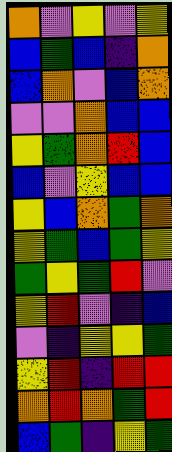[["orange", "violet", "yellow", "violet", "yellow"], ["blue", "green", "blue", "indigo", "orange"], ["blue", "orange", "violet", "blue", "orange"], ["violet", "violet", "orange", "blue", "blue"], ["yellow", "green", "orange", "red", "blue"], ["blue", "violet", "yellow", "blue", "blue"], ["yellow", "blue", "orange", "green", "orange"], ["yellow", "green", "blue", "green", "yellow"], ["green", "yellow", "green", "red", "violet"], ["yellow", "red", "violet", "indigo", "blue"], ["violet", "indigo", "yellow", "yellow", "green"], ["yellow", "red", "indigo", "red", "red"], ["orange", "red", "orange", "green", "red"], ["blue", "green", "indigo", "yellow", "green"]]